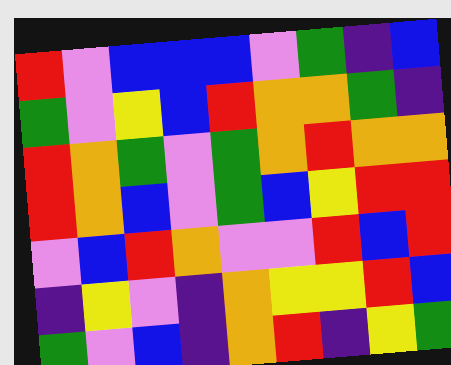[["red", "violet", "blue", "blue", "blue", "violet", "green", "indigo", "blue"], ["green", "violet", "yellow", "blue", "red", "orange", "orange", "green", "indigo"], ["red", "orange", "green", "violet", "green", "orange", "red", "orange", "orange"], ["red", "orange", "blue", "violet", "green", "blue", "yellow", "red", "red"], ["violet", "blue", "red", "orange", "violet", "violet", "red", "blue", "red"], ["indigo", "yellow", "violet", "indigo", "orange", "yellow", "yellow", "red", "blue"], ["green", "violet", "blue", "indigo", "orange", "red", "indigo", "yellow", "green"]]